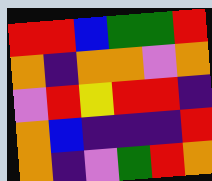[["red", "red", "blue", "green", "green", "red"], ["orange", "indigo", "orange", "orange", "violet", "orange"], ["violet", "red", "yellow", "red", "red", "indigo"], ["orange", "blue", "indigo", "indigo", "indigo", "red"], ["orange", "indigo", "violet", "green", "red", "orange"]]